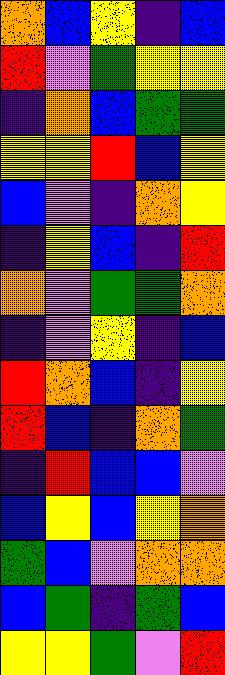[["orange", "blue", "yellow", "indigo", "blue"], ["red", "violet", "green", "yellow", "yellow"], ["indigo", "orange", "blue", "green", "green"], ["yellow", "yellow", "red", "blue", "yellow"], ["blue", "violet", "indigo", "orange", "yellow"], ["indigo", "yellow", "blue", "indigo", "red"], ["orange", "violet", "green", "green", "orange"], ["indigo", "violet", "yellow", "indigo", "blue"], ["red", "orange", "blue", "indigo", "yellow"], ["red", "blue", "indigo", "orange", "green"], ["indigo", "red", "blue", "blue", "violet"], ["blue", "yellow", "blue", "yellow", "orange"], ["green", "blue", "violet", "orange", "orange"], ["blue", "green", "indigo", "green", "blue"], ["yellow", "yellow", "green", "violet", "red"]]